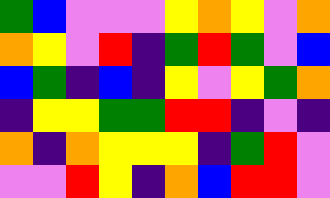[["green", "blue", "violet", "violet", "violet", "yellow", "orange", "yellow", "violet", "orange"], ["orange", "yellow", "violet", "red", "indigo", "green", "red", "green", "violet", "blue"], ["blue", "green", "indigo", "blue", "indigo", "yellow", "violet", "yellow", "green", "orange"], ["indigo", "yellow", "yellow", "green", "green", "red", "red", "indigo", "violet", "indigo"], ["orange", "indigo", "orange", "yellow", "yellow", "yellow", "indigo", "green", "red", "violet"], ["violet", "violet", "red", "yellow", "indigo", "orange", "blue", "red", "red", "violet"]]